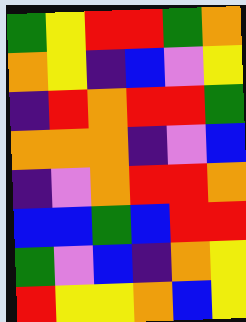[["green", "yellow", "red", "red", "green", "orange"], ["orange", "yellow", "indigo", "blue", "violet", "yellow"], ["indigo", "red", "orange", "red", "red", "green"], ["orange", "orange", "orange", "indigo", "violet", "blue"], ["indigo", "violet", "orange", "red", "red", "orange"], ["blue", "blue", "green", "blue", "red", "red"], ["green", "violet", "blue", "indigo", "orange", "yellow"], ["red", "yellow", "yellow", "orange", "blue", "yellow"]]